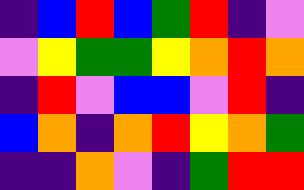[["indigo", "blue", "red", "blue", "green", "red", "indigo", "violet"], ["violet", "yellow", "green", "green", "yellow", "orange", "red", "orange"], ["indigo", "red", "violet", "blue", "blue", "violet", "red", "indigo"], ["blue", "orange", "indigo", "orange", "red", "yellow", "orange", "green"], ["indigo", "indigo", "orange", "violet", "indigo", "green", "red", "red"]]